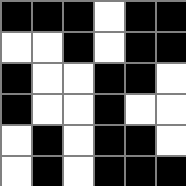[["black", "black", "black", "white", "black", "black"], ["white", "white", "black", "white", "black", "black"], ["black", "white", "white", "black", "black", "white"], ["black", "white", "white", "black", "white", "white"], ["white", "black", "white", "black", "black", "white"], ["white", "black", "white", "black", "black", "black"]]